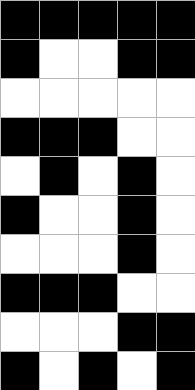[["black", "black", "black", "black", "black"], ["black", "white", "white", "black", "black"], ["white", "white", "white", "white", "white"], ["black", "black", "black", "white", "white"], ["white", "black", "white", "black", "white"], ["black", "white", "white", "black", "white"], ["white", "white", "white", "black", "white"], ["black", "black", "black", "white", "white"], ["white", "white", "white", "black", "black"], ["black", "white", "black", "white", "black"]]